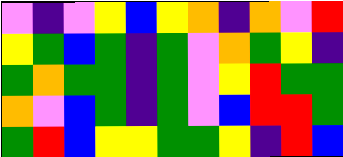[["violet", "indigo", "violet", "yellow", "blue", "yellow", "orange", "indigo", "orange", "violet", "red"], ["yellow", "green", "blue", "green", "indigo", "green", "violet", "orange", "green", "yellow", "indigo"], ["green", "orange", "green", "green", "indigo", "green", "violet", "yellow", "red", "green", "green"], ["orange", "violet", "blue", "green", "indigo", "green", "violet", "blue", "red", "red", "green"], ["green", "red", "blue", "yellow", "yellow", "green", "green", "yellow", "indigo", "red", "blue"]]